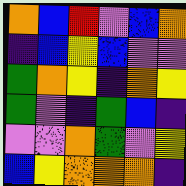[["orange", "blue", "red", "violet", "blue", "orange"], ["indigo", "blue", "yellow", "blue", "violet", "violet"], ["green", "orange", "yellow", "indigo", "orange", "yellow"], ["green", "violet", "indigo", "green", "blue", "indigo"], ["violet", "violet", "orange", "green", "violet", "yellow"], ["blue", "yellow", "orange", "orange", "orange", "indigo"]]